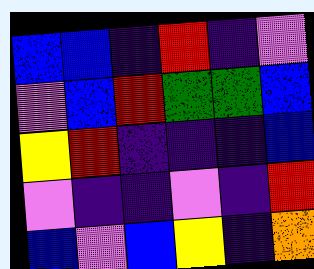[["blue", "blue", "indigo", "red", "indigo", "violet"], ["violet", "blue", "red", "green", "green", "blue"], ["yellow", "red", "indigo", "indigo", "indigo", "blue"], ["violet", "indigo", "indigo", "violet", "indigo", "red"], ["blue", "violet", "blue", "yellow", "indigo", "orange"]]